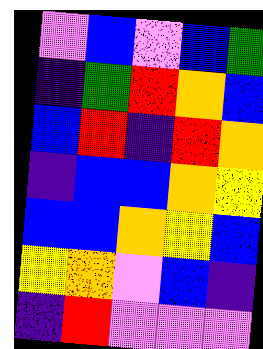[["violet", "blue", "violet", "blue", "green"], ["indigo", "green", "red", "orange", "blue"], ["blue", "red", "indigo", "red", "orange"], ["indigo", "blue", "blue", "orange", "yellow"], ["blue", "blue", "orange", "yellow", "blue"], ["yellow", "orange", "violet", "blue", "indigo"], ["indigo", "red", "violet", "violet", "violet"]]